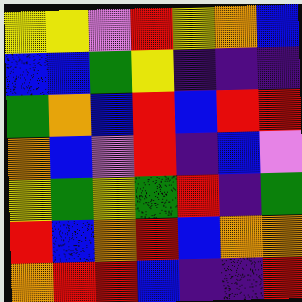[["yellow", "yellow", "violet", "red", "yellow", "orange", "blue"], ["blue", "blue", "green", "yellow", "indigo", "indigo", "indigo"], ["green", "orange", "blue", "red", "blue", "red", "red"], ["orange", "blue", "violet", "red", "indigo", "blue", "violet"], ["yellow", "green", "yellow", "green", "red", "indigo", "green"], ["red", "blue", "orange", "red", "blue", "orange", "orange"], ["orange", "red", "red", "blue", "indigo", "indigo", "red"]]